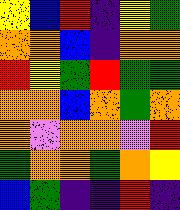[["yellow", "blue", "red", "indigo", "yellow", "green"], ["orange", "orange", "blue", "indigo", "orange", "orange"], ["red", "yellow", "green", "red", "green", "green"], ["orange", "orange", "blue", "orange", "green", "orange"], ["orange", "violet", "orange", "orange", "violet", "red"], ["green", "orange", "orange", "green", "orange", "yellow"], ["blue", "green", "indigo", "indigo", "red", "indigo"]]